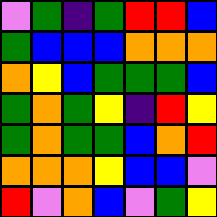[["violet", "green", "indigo", "green", "red", "red", "blue"], ["green", "blue", "blue", "blue", "orange", "orange", "orange"], ["orange", "yellow", "blue", "green", "green", "green", "blue"], ["green", "orange", "green", "yellow", "indigo", "red", "yellow"], ["green", "orange", "green", "green", "blue", "orange", "red"], ["orange", "orange", "orange", "yellow", "blue", "blue", "violet"], ["red", "violet", "orange", "blue", "violet", "green", "yellow"]]